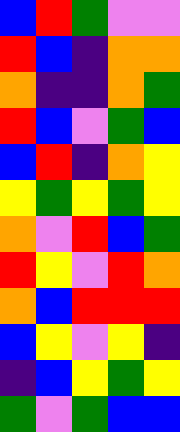[["blue", "red", "green", "violet", "violet"], ["red", "blue", "indigo", "orange", "orange"], ["orange", "indigo", "indigo", "orange", "green"], ["red", "blue", "violet", "green", "blue"], ["blue", "red", "indigo", "orange", "yellow"], ["yellow", "green", "yellow", "green", "yellow"], ["orange", "violet", "red", "blue", "green"], ["red", "yellow", "violet", "red", "orange"], ["orange", "blue", "red", "red", "red"], ["blue", "yellow", "violet", "yellow", "indigo"], ["indigo", "blue", "yellow", "green", "yellow"], ["green", "violet", "green", "blue", "blue"]]